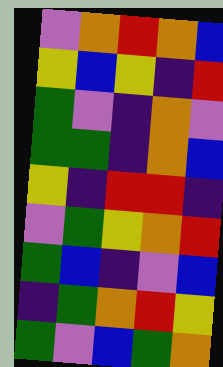[["violet", "orange", "red", "orange", "blue"], ["yellow", "blue", "yellow", "indigo", "red"], ["green", "violet", "indigo", "orange", "violet"], ["green", "green", "indigo", "orange", "blue"], ["yellow", "indigo", "red", "red", "indigo"], ["violet", "green", "yellow", "orange", "red"], ["green", "blue", "indigo", "violet", "blue"], ["indigo", "green", "orange", "red", "yellow"], ["green", "violet", "blue", "green", "orange"]]